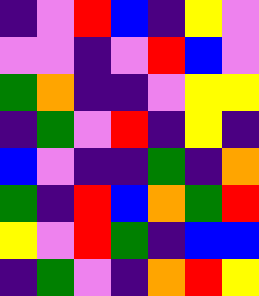[["indigo", "violet", "red", "blue", "indigo", "yellow", "violet"], ["violet", "violet", "indigo", "violet", "red", "blue", "violet"], ["green", "orange", "indigo", "indigo", "violet", "yellow", "yellow"], ["indigo", "green", "violet", "red", "indigo", "yellow", "indigo"], ["blue", "violet", "indigo", "indigo", "green", "indigo", "orange"], ["green", "indigo", "red", "blue", "orange", "green", "red"], ["yellow", "violet", "red", "green", "indigo", "blue", "blue"], ["indigo", "green", "violet", "indigo", "orange", "red", "yellow"]]